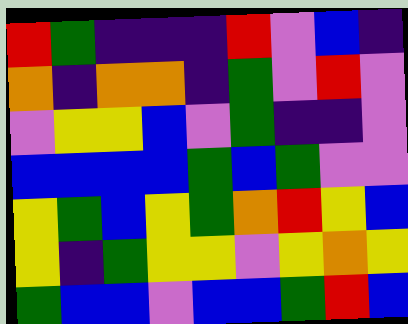[["red", "green", "indigo", "indigo", "indigo", "red", "violet", "blue", "indigo"], ["orange", "indigo", "orange", "orange", "indigo", "green", "violet", "red", "violet"], ["violet", "yellow", "yellow", "blue", "violet", "green", "indigo", "indigo", "violet"], ["blue", "blue", "blue", "blue", "green", "blue", "green", "violet", "violet"], ["yellow", "green", "blue", "yellow", "green", "orange", "red", "yellow", "blue"], ["yellow", "indigo", "green", "yellow", "yellow", "violet", "yellow", "orange", "yellow"], ["green", "blue", "blue", "violet", "blue", "blue", "green", "red", "blue"]]